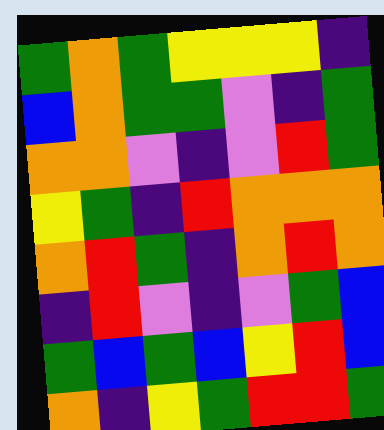[["green", "orange", "green", "yellow", "yellow", "yellow", "indigo"], ["blue", "orange", "green", "green", "violet", "indigo", "green"], ["orange", "orange", "violet", "indigo", "violet", "red", "green"], ["yellow", "green", "indigo", "red", "orange", "orange", "orange"], ["orange", "red", "green", "indigo", "orange", "red", "orange"], ["indigo", "red", "violet", "indigo", "violet", "green", "blue"], ["green", "blue", "green", "blue", "yellow", "red", "blue"], ["orange", "indigo", "yellow", "green", "red", "red", "green"]]